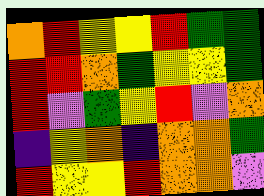[["orange", "red", "yellow", "yellow", "red", "green", "green"], ["red", "red", "orange", "green", "yellow", "yellow", "green"], ["red", "violet", "green", "yellow", "red", "violet", "orange"], ["indigo", "yellow", "orange", "indigo", "orange", "orange", "green"], ["red", "yellow", "yellow", "red", "orange", "orange", "violet"]]